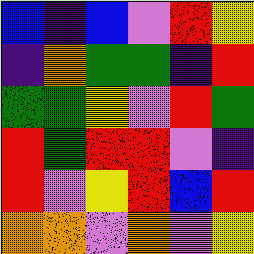[["blue", "indigo", "blue", "violet", "red", "yellow"], ["indigo", "orange", "green", "green", "indigo", "red"], ["green", "green", "yellow", "violet", "red", "green"], ["red", "green", "red", "red", "violet", "indigo"], ["red", "violet", "yellow", "red", "blue", "red"], ["orange", "orange", "violet", "orange", "violet", "yellow"]]